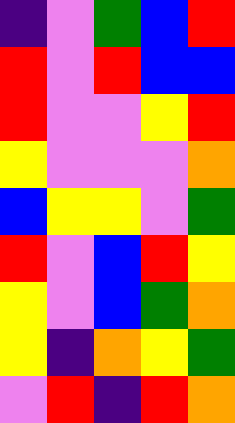[["indigo", "violet", "green", "blue", "red"], ["red", "violet", "red", "blue", "blue"], ["red", "violet", "violet", "yellow", "red"], ["yellow", "violet", "violet", "violet", "orange"], ["blue", "yellow", "yellow", "violet", "green"], ["red", "violet", "blue", "red", "yellow"], ["yellow", "violet", "blue", "green", "orange"], ["yellow", "indigo", "orange", "yellow", "green"], ["violet", "red", "indigo", "red", "orange"]]